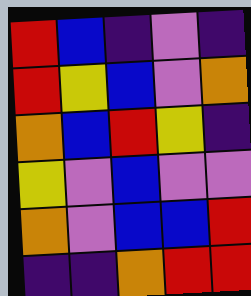[["red", "blue", "indigo", "violet", "indigo"], ["red", "yellow", "blue", "violet", "orange"], ["orange", "blue", "red", "yellow", "indigo"], ["yellow", "violet", "blue", "violet", "violet"], ["orange", "violet", "blue", "blue", "red"], ["indigo", "indigo", "orange", "red", "red"]]